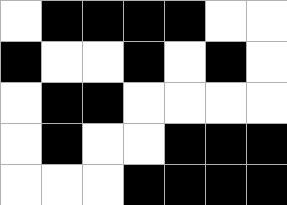[["white", "black", "black", "black", "black", "white", "white"], ["black", "white", "white", "black", "white", "black", "white"], ["white", "black", "black", "white", "white", "white", "white"], ["white", "black", "white", "white", "black", "black", "black"], ["white", "white", "white", "black", "black", "black", "black"]]